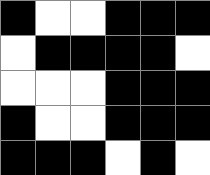[["black", "white", "white", "black", "black", "black"], ["white", "black", "black", "black", "black", "white"], ["white", "white", "white", "black", "black", "black"], ["black", "white", "white", "black", "black", "black"], ["black", "black", "black", "white", "black", "white"]]